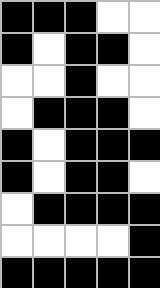[["black", "black", "black", "white", "white"], ["black", "white", "black", "black", "white"], ["white", "white", "black", "white", "white"], ["white", "black", "black", "black", "white"], ["black", "white", "black", "black", "black"], ["black", "white", "black", "black", "white"], ["white", "black", "black", "black", "black"], ["white", "white", "white", "white", "black"], ["black", "black", "black", "black", "black"]]